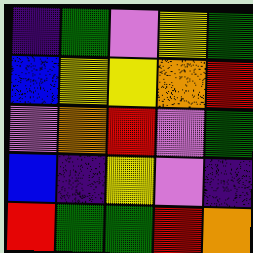[["indigo", "green", "violet", "yellow", "green"], ["blue", "yellow", "yellow", "orange", "red"], ["violet", "orange", "red", "violet", "green"], ["blue", "indigo", "yellow", "violet", "indigo"], ["red", "green", "green", "red", "orange"]]